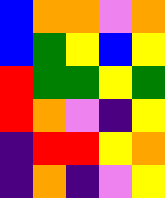[["blue", "orange", "orange", "violet", "orange"], ["blue", "green", "yellow", "blue", "yellow"], ["red", "green", "green", "yellow", "green"], ["red", "orange", "violet", "indigo", "yellow"], ["indigo", "red", "red", "yellow", "orange"], ["indigo", "orange", "indigo", "violet", "yellow"]]